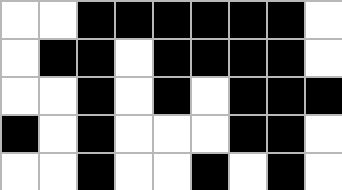[["white", "white", "black", "black", "black", "black", "black", "black", "white"], ["white", "black", "black", "white", "black", "black", "black", "black", "white"], ["white", "white", "black", "white", "black", "white", "black", "black", "black"], ["black", "white", "black", "white", "white", "white", "black", "black", "white"], ["white", "white", "black", "white", "white", "black", "white", "black", "white"]]